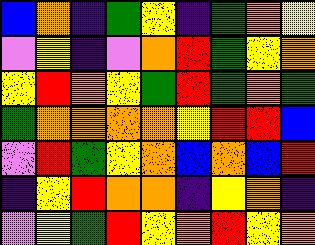[["blue", "orange", "indigo", "green", "yellow", "indigo", "green", "orange", "yellow"], ["violet", "yellow", "indigo", "violet", "orange", "red", "green", "yellow", "orange"], ["yellow", "red", "orange", "yellow", "green", "red", "green", "orange", "green"], ["green", "orange", "orange", "orange", "orange", "yellow", "red", "red", "blue"], ["violet", "red", "green", "yellow", "orange", "blue", "orange", "blue", "red"], ["indigo", "yellow", "red", "orange", "orange", "indigo", "yellow", "orange", "indigo"], ["violet", "yellow", "green", "red", "yellow", "orange", "red", "yellow", "orange"]]